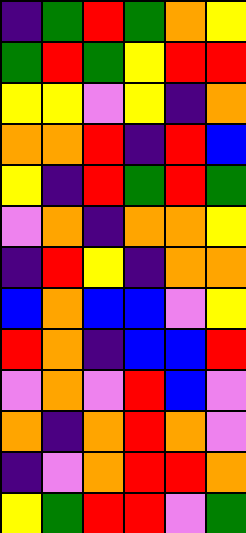[["indigo", "green", "red", "green", "orange", "yellow"], ["green", "red", "green", "yellow", "red", "red"], ["yellow", "yellow", "violet", "yellow", "indigo", "orange"], ["orange", "orange", "red", "indigo", "red", "blue"], ["yellow", "indigo", "red", "green", "red", "green"], ["violet", "orange", "indigo", "orange", "orange", "yellow"], ["indigo", "red", "yellow", "indigo", "orange", "orange"], ["blue", "orange", "blue", "blue", "violet", "yellow"], ["red", "orange", "indigo", "blue", "blue", "red"], ["violet", "orange", "violet", "red", "blue", "violet"], ["orange", "indigo", "orange", "red", "orange", "violet"], ["indigo", "violet", "orange", "red", "red", "orange"], ["yellow", "green", "red", "red", "violet", "green"]]